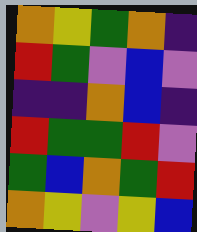[["orange", "yellow", "green", "orange", "indigo"], ["red", "green", "violet", "blue", "violet"], ["indigo", "indigo", "orange", "blue", "indigo"], ["red", "green", "green", "red", "violet"], ["green", "blue", "orange", "green", "red"], ["orange", "yellow", "violet", "yellow", "blue"]]